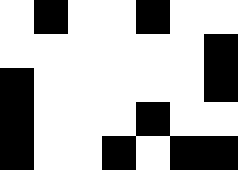[["white", "black", "white", "white", "black", "white", "white"], ["white", "white", "white", "white", "white", "white", "black"], ["black", "white", "white", "white", "white", "white", "black"], ["black", "white", "white", "white", "black", "white", "white"], ["black", "white", "white", "black", "white", "black", "black"]]